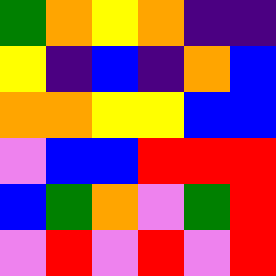[["green", "orange", "yellow", "orange", "indigo", "indigo"], ["yellow", "indigo", "blue", "indigo", "orange", "blue"], ["orange", "orange", "yellow", "yellow", "blue", "blue"], ["violet", "blue", "blue", "red", "red", "red"], ["blue", "green", "orange", "violet", "green", "red"], ["violet", "red", "violet", "red", "violet", "red"]]